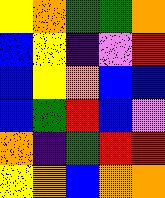[["yellow", "orange", "green", "green", "orange"], ["blue", "yellow", "indigo", "violet", "red"], ["blue", "yellow", "orange", "blue", "blue"], ["blue", "green", "red", "blue", "violet"], ["orange", "indigo", "green", "red", "red"], ["yellow", "orange", "blue", "orange", "orange"]]